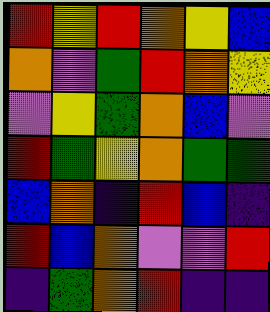[["red", "yellow", "red", "orange", "yellow", "blue"], ["orange", "violet", "green", "red", "orange", "yellow"], ["violet", "yellow", "green", "orange", "blue", "violet"], ["red", "green", "yellow", "orange", "green", "green"], ["blue", "orange", "indigo", "red", "blue", "indigo"], ["red", "blue", "orange", "violet", "violet", "red"], ["indigo", "green", "orange", "red", "indigo", "indigo"]]